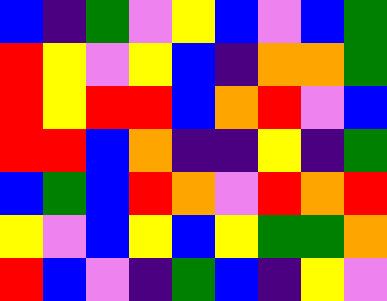[["blue", "indigo", "green", "violet", "yellow", "blue", "violet", "blue", "green"], ["red", "yellow", "violet", "yellow", "blue", "indigo", "orange", "orange", "green"], ["red", "yellow", "red", "red", "blue", "orange", "red", "violet", "blue"], ["red", "red", "blue", "orange", "indigo", "indigo", "yellow", "indigo", "green"], ["blue", "green", "blue", "red", "orange", "violet", "red", "orange", "red"], ["yellow", "violet", "blue", "yellow", "blue", "yellow", "green", "green", "orange"], ["red", "blue", "violet", "indigo", "green", "blue", "indigo", "yellow", "violet"]]